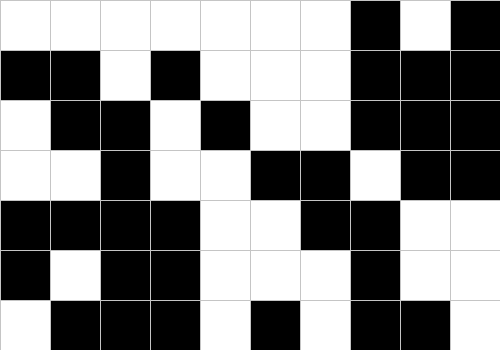[["white", "white", "white", "white", "white", "white", "white", "black", "white", "black"], ["black", "black", "white", "black", "white", "white", "white", "black", "black", "black"], ["white", "black", "black", "white", "black", "white", "white", "black", "black", "black"], ["white", "white", "black", "white", "white", "black", "black", "white", "black", "black"], ["black", "black", "black", "black", "white", "white", "black", "black", "white", "white"], ["black", "white", "black", "black", "white", "white", "white", "black", "white", "white"], ["white", "black", "black", "black", "white", "black", "white", "black", "black", "white"]]